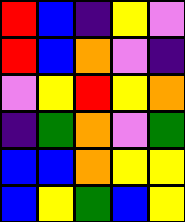[["red", "blue", "indigo", "yellow", "violet"], ["red", "blue", "orange", "violet", "indigo"], ["violet", "yellow", "red", "yellow", "orange"], ["indigo", "green", "orange", "violet", "green"], ["blue", "blue", "orange", "yellow", "yellow"], ["blue", "yellow", "green", "blue", "yellow"]]